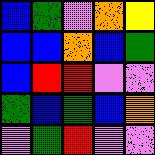[["blue", "green", "violet", "orange", "yellow"], ["blue", "blue", "orange", "blue", "green"], ["blue", "red", "red", "violet", "violet"], ["green", "blue", "green", "blue", "orange"], ["violet", "green", "red", "violet", "violet"]]